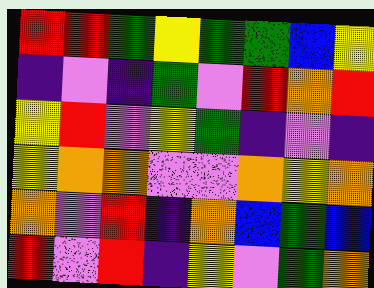[["red", "red", "green", "yellow", "green", "green", "blue", "yellow"], ["indigo", "violet", "indigo", "green", "violet", "red", "orange", "red"], ["yellow", "red", "violet", "yellow", "green", "indigo", "violet", "indigo"], ["yellow", "orange", "orange", "violet", "violet", "orange", "yellow", "orange"], ["orange", "violet", "red", "indigo", "orange", "blue", "green", "blue"], ["red", "violet", "red", "indigo", "yellow", "violet", "green", "orange"]]